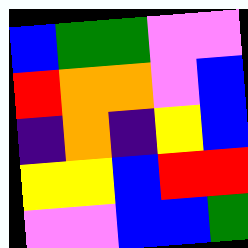[["blue", "green", "green", "violet", "violet"], ["red", "orange", "orange", "violet", "blue"], ["indigo", "orange", "indigo", "yellow", "blue"], ["yellow", "yellow", "blue", "red", "red"], ["violet", "violet", "blue", "blue", "green"]]